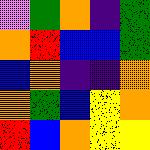[["violet", "green", "orange", "indigo", "green"], ["orange", "red", "blue", "blue", "green"], ["blue", "orange", "indigo", "indigo", "orange"], ["orange", "green", "blue", "yellow", "orange"], ["red", "blue", "orange", "yellow", "yellow"]]